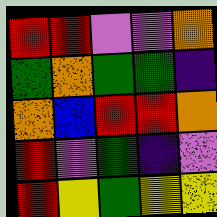[["red", "red", "violet", "violet", "orange"], ["green", "orange", "green", "green", "indigo"], ["orange", "blue", "red", "red", "orange"], ["red", "violet", "green", "indigo", "violet"], ["red", "yellow", "green", "yellow", "yellow"]]